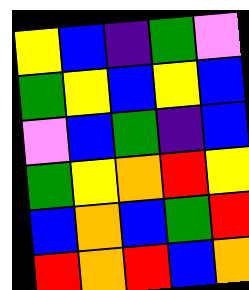[["yellow", "blue", "indigo", "green", "violet"], ["green", "yellow", "blue", "yellow", "blue"], ["violet", "blue", "green", "indigo", "blue"], ["green", "yellow", "orange", "red", "yellow"], ["blue", "orange", "blue", "green", "red"], ["red", "orange", "red", "blue", "orange"]]